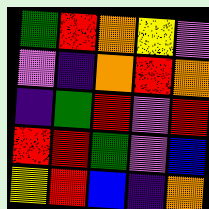[["green", "red", "orange", "yellow", "violet"], ["violet", "indigo", "orange", "red", "orange"], ["indigo", "green", "red", "violet", "red"], ["red", "red", "green", "violet", "blue"], ["yellow", "red", "blue", "indigo", "orange"]]